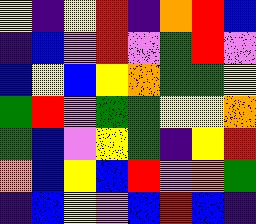[["yellow", "indigo", "yellow", "red", "indigo", "orange", "red", "blue"], ["indigo", "blue", "violet", "red", "violet", "green", "red", "violet"], ["blue", "yellow", "blue", "yellow", "orange", "green", "green", "yellow"], ["green", "red", "violet", "green", "green", "yellow", "yellow", "orange"], ["green", "blue", "violet", "yellow", "green", "indigo", "yellow", "red"], ["orange", "blue", "yellow", "blue", "red", "violet", "orange", "green"], ["indigo", "blue", "yellow", "violet", "blue", "red", "blue", "indigo"]]